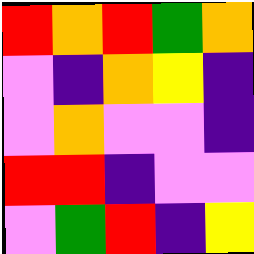[["red", "orange", "red", "green", "orange"], ["violet", "indigo", "orange", "yellow", "indigo"], ["violet", "orange", "violet", "violet", "indigo"], ["red", "red", "indigo", "violet", "violet"], ["violet", "green", "red", "indigo", "yellow"]]